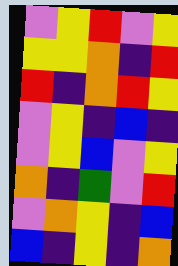[["violet", "yellow", "red", "violet", "yellow"], ["yellow", "yellow", "orange", "indigo", "red"], ["red", "indigo", "orange", "red", "yellow"], ["violet", "yellow", "indigo", "blue", "indigo"], ["violet", "yellow", "blue", "violet", "yellow"], ["orange", "indigo", "green", "violet", "red"], ["violet", "orange", "yellow", "indigo", "blue"], ["blue", "indigo", "yellow", "indigo", "orange"]]